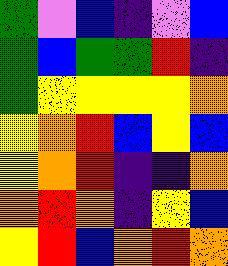[["green", "violet", "blue", "indigo", "violet", "blue"], ["green", "blue", "green", "green", "red", "indigo"], ["green", "yellow", "yellow", "yellow", "yellow", "orange"], ["yellow", "orange", "red", "blue", "yellow", "blue"], ["yellow", "orange", "red", "indigo", "indigo", "orange"], ["orange", "red", "orange", "indigo", "yellow", "blue"], ["yellow", "red", "blue", "orange", "red", "orange"]]